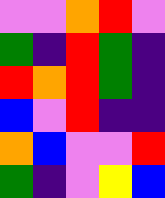[["violet", "violet", "orange", "red", "violet"], ["green", "indigo", "red", "green", "indigo"], ["red", "orange", "red", "green", "indigo"], ["blue", "violet", "red", "indigo", "indigo"], ["orange", "blue", "violet", "violet", "red"], ["green", "indigo", "violet", "yellow", "blue"]]